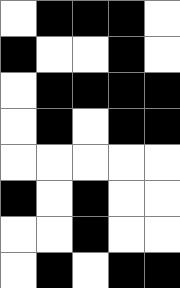[["white", "black", "black", "black", "white"], ["black", "white", "white", "black", "white"], ["white", "black", "black", "black", "black"], ["white", "black", "white", "black", "black"], ["white", "white", "white", "white", "white"], ["black", "white", "black", "white", "white"], ["white", "white", "black", "white", "white"], ["white", "black", "white", "black", "black"]]